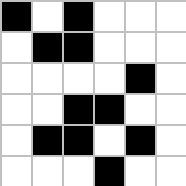[["black", "white", "black", "white", "white", "white"], ["white", "black", "black", "white", "white", "white"], ["white", "white", "white", "white", "black", "white"], ["white", "white", "black", "black", "white", "white"], ["white", "black", "black", "white", "black", "white"], ["white", "white", "white", "black", "white", "white"]]